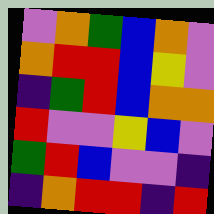[["violet", "orange", "green", "blue", "orange", "violet"], ["orange", "red", "red", "blue", "yellow", "violet"], ["indigo", "green", "red", "blue", "orange", "orange"], ["red", "violet", "violet", "yellow", "blue", "violet"], ["green", "red", "blue", "violet", "violet", "indigo"], ["indigo", "orange", "red", "red", "indigo", "red"]]